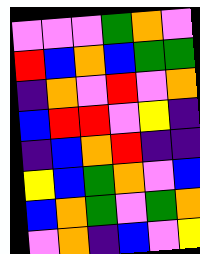[["violet", "violet", "violet", "green", "orange", "violet"], ["red", "blue", "orange", "blue", "green", "green"], ["indigo", "orange", "violet", "red", "violet", "orange"], ["blue", "red", "red", "violet", "yellow", "indigo"], ["indigo", "blue", "orange", "red", "indigo", "indigo"], ["yellow", "blue", "green", "orange", "violet", "blue"], ["blue", "orange", "green", "violet", "green", "orange"], ["violet", "orange", "indigo", "blue", "violet", "yellow"]]